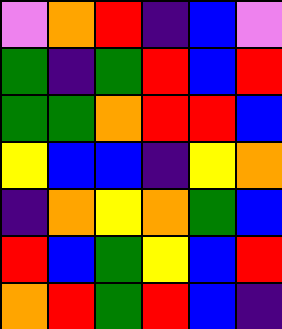[["violet", "orange", "red", "indigo", "blue", "violet"], ["green", "indigo", "green", "red", "blue", "red"], ["green", "green", "orange", "red", "red", "blue"], ["yellow", "blue", "blue", "indigo", "yellow", "orange"], ["indigo", "orange", "yellow", "orange", "green", "blue"], ["red", "blue", "green", "yellow", "blue", "red"], ["orange", "red", "green", "red", "blue", "indigo"]]